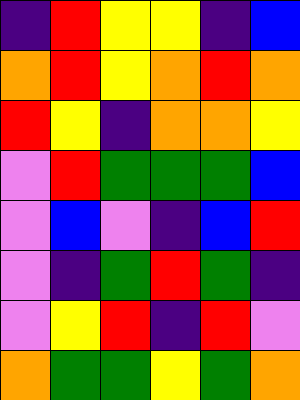[["indigo", "red", "yellow", "yellow", "indigo", "blue"], ["orange", "red", "yellow", "orange", "red", "orange"], ["red", "yellow", "indigo", "orange", "orange", "yellow"], ["violet", "red", "green", "green", "green", "blue"], ["violet", "blue", "violet", "indigo", "blue", "red"], ["violet", "indigo", "green", "red", "green", "indigo"], ["violet", "yellow", "red", "indigo", "red", "violet"], ["orange", "green", "green", "yellow", "green", "orange"]]